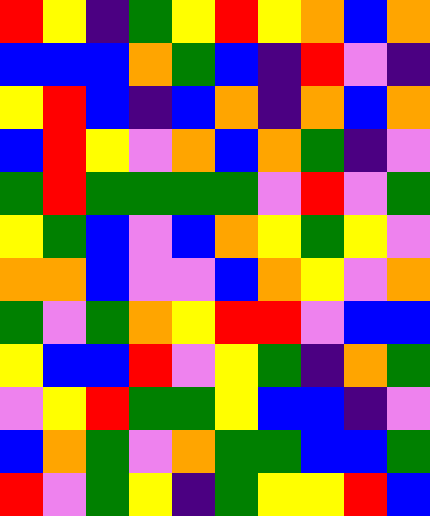[["red", "yellow", "indigo", "green", "yellow", "red", "yellow", "orange", "blue", "orange"], ["blue", "blue", "blue", "orange", "green", "blue", "indigo", "red", "violet", "indigo"], ["yellow", "red", "blue", "indigo", "blue", "orange", "indigo", "orange", "blue", "orange"], ["blue", "red", "yellow", "violet", "orange", "blue", "orange", "green", "indigo", "violet"], ["green", "red", "green", "green", "green", "green", "violet", "red", "violet", "green"], ["yellow", "green", "blue", "violet", "blue", "orange", "yellow", "green", "yellow", "violet"], ["orange", "orange", "blue", "violet", "violet", "blue", "orange", "yellow", "violet", "orange"], ["green", "violet", "green", "orange", "yellow", "red", "red", "violet", "blue", "blue"], ["yellow", "blue", "blue", "red", "violet", "yellow", "green", "indigo", "orange", "green"], ["violet", "yellow", "red", "green", "green", "yellow", "blue", "blue", "indigo", "violet"], ["blue", "orange", "green", "violet", "orange", "green", "green", "blue", "blue", "green"], ["red", "violet", "green", "yellow", "indigo", "green", "yellow", "yellow", "red", "blue"]]